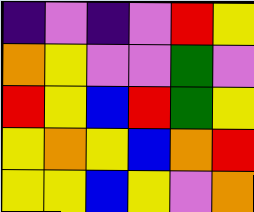[["indigo", "violet", "indigo", "violet", "red", "yellow"], ["orange", "yellow", "violet", "violet", "green", "violet"], ["red", "yellow", "blue", "red", "green", "yellow"], ["yellow", "orange", "yellow", "blue", "orange", "red"], ["yellow", "yellow", "blue", "yellow", "violet", "orange"]]